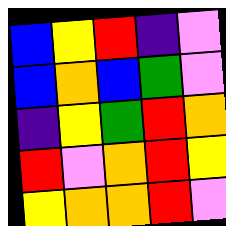[["blue", "yellow", "red", "indigo", "violet"], ["blue", "orange", "blue", "green", "violet"], ["indigo", "yellow", "green", "red", "orange"], ["red", "violet", "orange", "red", "yellow"], ["yellow", "orange", "orange", "red", "violet"]]